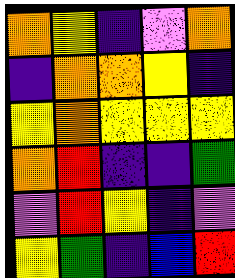[["orange", "yellow", "indigo", "violet", "orange"], ["indigo", "orange", "orange", "yellow", "indigo"], ["yellow", "orange", "yellow", "yellow", "yellow"], ["orange", "red", "indigo", "indigo", "green"], ["violet", "red", "yellow", "indigo", "violet"], ["yellow", "green", "indigo", "blue", "red"]]